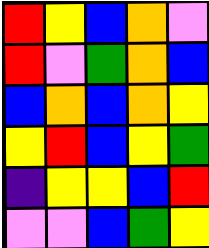[["red", "yellow", "blue", "orange", "violet"], ["red", "violet", "green", "orange", "blue"], ["blue", "orange", "blue", "orange", "yellow"], ["yellow", "red", "blue", "yellow", "green"], ["indigo", "yellow", "yellow", "blue", "red"], ["violet", "violet", "blue", "green", "yellow"]]